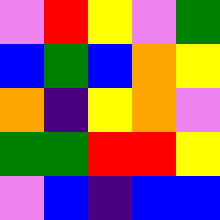[["violet", "red", "yellow", "violet", "green"], ["blue", "green", "blue", "orange", "yellow"], ["orange", "indigo", "yellow", "orange", "violet"], ["green", "green", "red", "red", "yellow"], ["violet", "blue", "indigo", "blue", "blue"]]